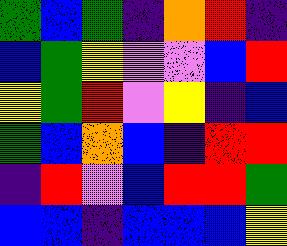[["green", "blue", "green", "indigo", "orange", "red", "indigo"], ["blue", "green", "yellow", "violet", "violet", "blue", "red"], ["yellow", "green", "red", "violet", "yellow", "indigo", "blue"], ["green", "blue", "orange", "blue", "indigo", "red", "red"], ["indigo", "red", "violet", "blue", "red", "red", "green"], ["blue", "blue", "indigo", "blue", "blue", "blue", "yellow"]]